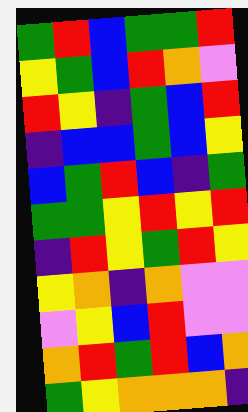[["green", "red", "blue", "green", "green", "red"], ["yellow", "green", "blue", "red", "orange", "violet"], ["red", "yellow", "indigo", "green", "blue", "red"], ["indigo", "blue", "blue", "green", "blue", "yellow"], ["blue", "green", "red", "blue", "indigo", "green"], ["green", "green", "yellow", "red", "yellow", "red"], ["indigo", "red", "yellow", "green", "red", "yellow"], ["yellow", "orange", "indigo", "orange", "violet", "violet"], ["violet", "yellow", "blue", "red", "violet", "violet"], ["orange", "red", "green", "red", "blue", "orange"], ["green", "yellow", "orange", "orange", "orange", "indigo"]]